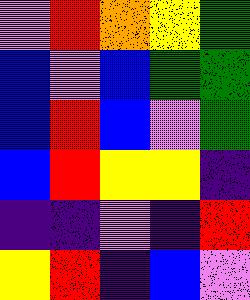[["violet", "red", "orange", "yellow", "green"], ["blue", "violet", "blue", "green", "green"], ["blue", "red", "blue", "violet", "green"], ["blue", "red", "yellow", "yellow", "indigo"], ["indigo", "indigo", "violet", "indigo", "red"], ["yellow", "red", "indigo", "blue", "violet"]]